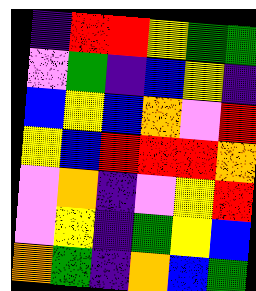[["indigo", "red", "red", "yellow", "green", "green"], ["violet", "green", "indigo", "blue", "yellow", "indigo"], ["blue", "yellow", "blue", "orange", "violet", "red"], ["yellow", "blue", "red", "red", "red", "orange"], ["violet", "orange", "indigo", "violet", "yellow", "red"], ["violet", "yellow", "indigo", "green", "yellow", "blue"], ["orange", "green", "indigo", "orange", "blue", "green"]]